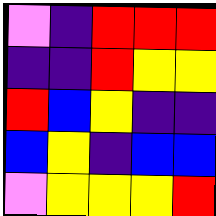[["violet", "indigo", "red", "red", "red"], ["indigo", "indigo", "red", "yellow", "yellow"], ["red", "blue", "yellow", "indigo", "indigo"], ["blue", "yellow", "indigo", "blue", "blue"], ["violet", "yellow", "yellow", "yellow", "red"]]